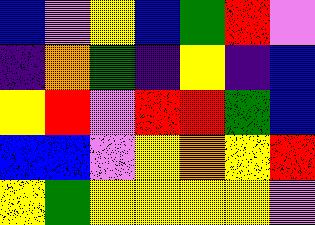[["blue", "violet", "yellow", "blue", "green", "red", "violet"], ["indigo", "orange", "green", "indigo", "yellow", "indigo", "blue"], ["yellow", "red", "violet", "red", "red", "green", "blue"], ["blue", "blue", "violet", "yellow", "orange", "yellow", "red"], ["yellow", "green", "yellow", "yellow", "yellow", "yellow", "violet"]]